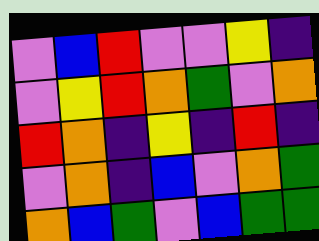[["violet", "blue", "red", "violet", "violet", "yellow", "indigo"], ["violet", "yellow", "red", "orange", "green", "violet", "orange"], ["red", "orange", "indigo", "yellow", "indigo", "red", "indigo"], ["violet", "orange", "indigo", "blue", "violet", "orange", "green"], ["orange", "blue", "green", "violet", "blue", "green", "green"]]